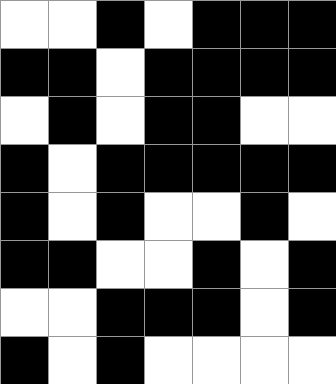[["white", "white", "black", "white", "black", "black", "black"], ["black", "black", "white", "black", "black", "black", "black"], ["white", "black", "white", "black", "black", "white", "white"], ["black", "white", "black", "black", "black", "black", "black"], ["black", "white", "black", "white", "white", "black", "white"], ["black", "black", "white", "white", "black", "white", "black"], ["white", "white", "black", "black", "black", "white", "black"], ["black", "white", "black", "white", "white", "white", "white"]]